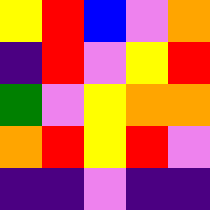[["yellow", "red", "blue", "violet", "orange"], ["indigo", "red", "violet", "yellow", "red"], ["green", "violet", "yellow", "orange", "orange"], ["orange", "red", "yellow", "red", "violet"], ["indigo", "indigo", "violet", "indigo", "indigo"]]